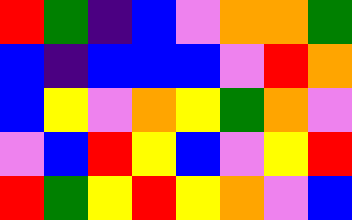[["red", "green", "indigo", "blue", "violet", "orange", "orange", "green"], ["blue", "indigo", "blue", "blue", "blue", "violet", "red", "orange"], ["blue", "yellow", "violet", "orange", "yellow", "green", "orange", "violet"], ["violet", "blue", "red", "yellow", "blue", "violet", "yellow", "red"], ["red", "green", "yellow", "red", "yellow", "orange", "violet", "blue"]]